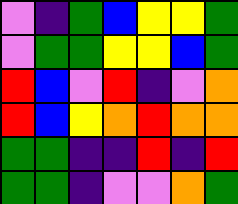[["violet", "indigo", "green", "blue", "yellow", "yellow", "green"], ["violet", "green", "green", "yellow", "yellow", "blue", "green"], ["red", "blue", "violet", "red", "indigo", "violet", "orange"], ["red", "blue", "yellow", "orange", "red", "orange", "orange"], ["green", "green", "indigo", "indigo", "red", "indigo", "red"], ["green", "green", "indigo", "violet", "violet", "orange", "green"]]